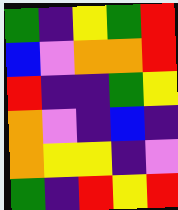[["green", "indigo", "yellow", "green", "red"], ["blue", "violet", "orange", "orange", "red"], ["red", "indigo", "indigo", "green", "yellow"], ["orange", "violet", "indigo", "blue", "indigo"], ["orange", "yellow", "yellow", "indigo", "violet"], ["green", "indigo", "red", "yellow", "red"]]